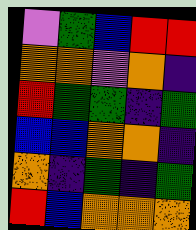[["violet", "green", "blue", "red", "red"], ["orange", "orange", "violet", "orange", "indigo"], ["red", "green", "green", "indigo", "green"], ["blue", "blue", "orange", "orange", "indigo"], ["orange", "indigo", "green", "indigo", "green"], ["red", "blue", "orange", "orange", "orange"]]